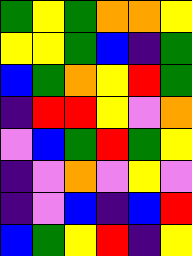[["green", "yellow", "green", "orange", "orange", "yellow"], ["yellow", "yellow", "green", "blue", "indigo", "green"], ["blue", "green", "orange", "yellow", "red", "green"], ["indigo", "red", "red", "yellow", "violet", "orange"], ["violet", "blue", "green", "red", "green", "yellow"], ["indigo", "violet", "orange", "violet", "yellow", "violet"], ["indigo", "violet", "blue", "indigo", "blue", "red"], ["blue", "green", "yellow", "red", "indigo", "yellow"]]